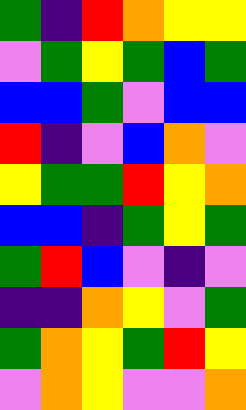[["green", "indigo", "red", "orange", "yellow", "yellow"], ["violet", "green", "yellow", "green", "blue", "green"], ["blue", "blue", "green", "violet", "blue", "blue"], ["red", "indigo", "violet", "blue", "orange", "violet"], ["yellow", "green", "green", "red", "yellow", "orange"], ["blue", "blue", "indigo", "green", "yellow", "green"], ["green", "red", "blue", "violet", "indigo", "violet"], ["indigo", "indigo", "orange", "yellow", "violet", "green"], ["green", "orange", "yellow", "green", "red", "yellow"], ["violet", "orange", "yellow", "violet", "violet", "orange"]]